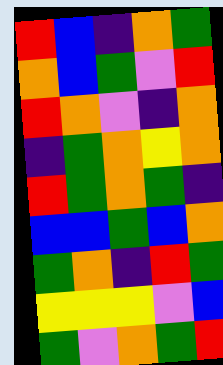[["red", "blue", "indigo", "orange", "green"], ["orange", "blue", "green", "violet", "red"], ["red", "orange", "violet", "indigo", "orange"], ["indigo", "green", "orange", "yellow", "orange"], ["red", "green", "orange", "green", "indigo"], ["blue", "blue", "green", "blue", "orange"], ["green", "orange", "indigo", "red", "green"], ["yellow", "yellow", "yellow", "violet", "blue"], ["green", "violet", "orange", "green", "red"]]